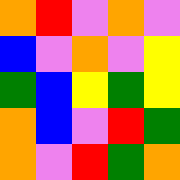[["orange", "red", "violet", "orange", "violet"], ["blue", "violet", "orange", "violet", "yellow"], ["green", "blue", "yellow", "green", "yellow"], ["orange", "blue", "violet", "red", "green"], ["orange", "violet", "red", "green", "orange"]]